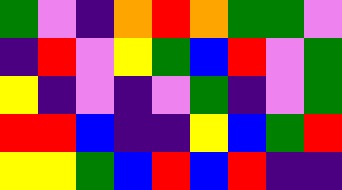[["green", "violet", "indigo", "orange", "red", "orange", "green", "green", "violet"], ["indigo", "red", "violet", "yellow", "green", "blue", "red", "violet", "green"], ["yellow", "indigo", "violet", "indigo", "violet", "green", "indigo", "violet", "green"], ["red", "red", "blue", "indigo", "indigo", "yellow", "blue", "green", "red"], ["yellow", "yellow", "green", "blue", "red", "blue", "red", "indigo", "indigo"]]